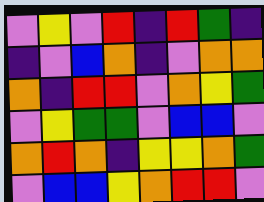[["violet", "yellow", "violet", "red", "indigo", "red", "green", "indigo"], ["indigo", "violet", "blue", "orange", "indigo", "violet", "orange", "orange"], ["orange", "indigo", "red", "red", "violet", "orange", "yellow", "green"], ["violet", "yellow", "green", "green", "violet", "blue", "blue", "violet"], ["orange", "red", "orange", "indigo", "yellow", "yellow", "orange", "green"], ["violet", "blue", "blue", "yellow", "orange", "red", "red", "violet"]]